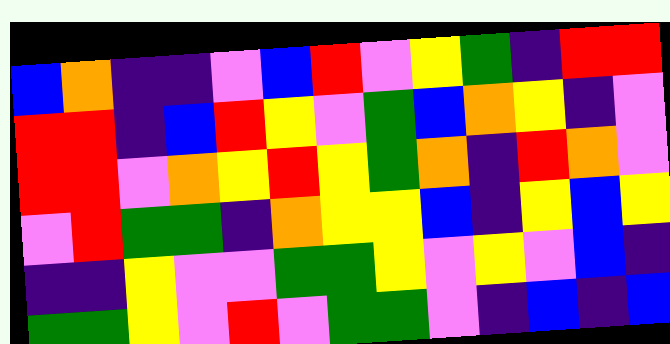[["blue", "orange", "indigo", "indigo", "violet", "blue", "red", "violet", "yellow", "green", "indigo", "red", "red"], ["red", "red", "indigo", "blue", "red", "yellow", "violet", "green", "blue", "orange", "yellow", "indigo", "violet"], ["red", "red", "violet", "orange", "yellow", "red", "yellow", "green", "orange", "indigo", "red", "orange", "violet"], ["violet", "red", "green", "green", "indigo", "orange", "yellow", "yellow", "blue", "indigo", "yellow", "blue", "yellow"], ["indigo", "indigo", "yellow", "violet", "violet", "green", "green", "yellow", "violet", "yellow", "violet", "blue", "indigo"], ["green", "green", "yellow", "violet", "red", "violet", "green", "green", "violet", "indigo", "blue", "indigo", "blue"]]